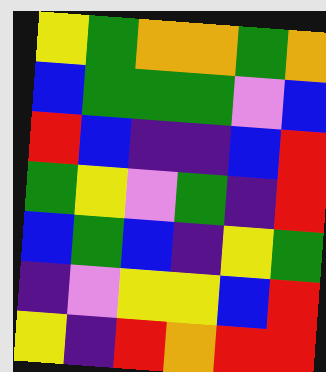[["yellow", "green", "orange", "orange", "green", "orange"], ["blue", "green", "green", "green", "violet", "blue"], ["red", "blue", "indigo", "indigo", "blue", "red"], ["green", "yellow", "violet", "green", "indigo", "red"], ["blue", "green", "blue", "indigo", "yellow", "green"], ["indigo", "violet", "yellow", "yellow", "blue", "red"], ["yellow", "indigo", "red", "orange", "red", "red"]]